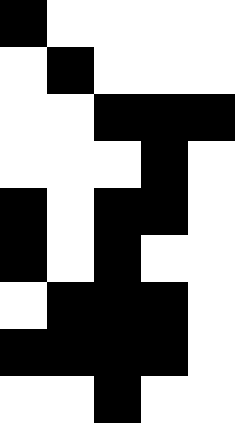[["black", "white", "white", "white", "white"], ["white", "black", "white", "white", "white"], ["white", "white", "black", "black", "black"], ["white", "white", "white", "black", "white"], ["black", "white", "black", "black", "white"], ["black", "white", "black", "white", "white"], ["white", "black", "black", "black", "white"], ["black", "black", "black", "black", "white"], ["white", "white", "black", "white", "white"]]